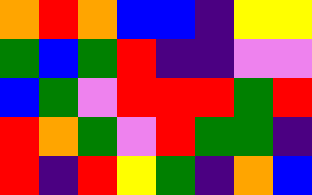[["orange", "red", "orange", "blue", "blue", "indigo", "yellow", "yellow"], ["green", "blue", "green", "red", "indigo", "indigo", "violet", "violet"], ["blue", "green", "violet", "red", "red", "red", "green", "red"], ["red", "orange", "green", "violet", "red", "green", "green", "indigo"], ["red", "indigo", "red", "yellow", "green", "indigo", "orange", "blue"]]